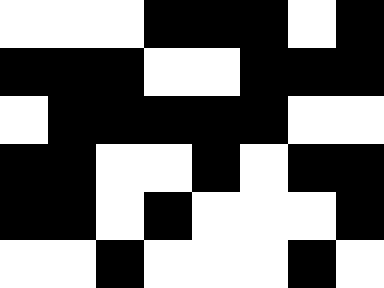[["white", "white", "white", "black", "black", "black", "white", "black"], ["black", "black", "black", "white", "white", "black", "black", "black"], ["white", "black", "black", "black", "black", "black", "white", "white"], ["black", "black", "white", "white", "black", "white", "black", "black"], ["black", "black", "white", "black", "white", "white", "white", "black"], ["white", "white", "black", "white", "white", "white", "black", "white"]]